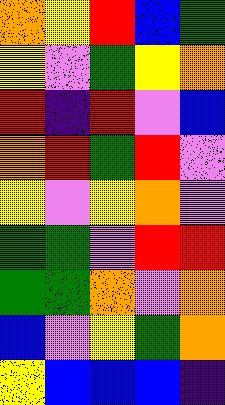[["orange", "yellow", "red", "blue", "green"], ["yellow", "violet", "green", "yellow", "orange"], ["red", "indigo", "red", "violet", "blue"], ["orange", "red", "green", "red", "violet"], ["yellow", "violet", "yellow", "orange", "violet"], ["green", "green", "violet", "red", "red"], ["green", "green", "orange", "violet", "orange"], ["blue", "violet", "yellow", "green", "orange"], ["yellow", "blue", "blue", "blue", "indigo"]]